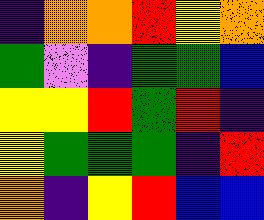[["indigo", "orange", "orange", "red", "yellow", "orange"], ["green", "violet", "indigo", "green", "green", "blue"], ["yellow", "yellow", "red", "green", "red", "indigo"], ["yellow", "green", "green", "green", "indigo", "red"], ["orange", "indigo", "yellow", "red", "blue", "blue"]]